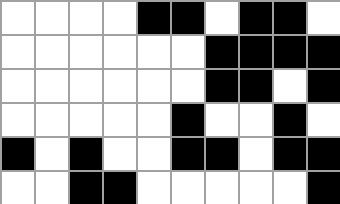[["white", "white", "white", "white", "black", "black", "white", "black", "black", "white"], ["white", "white", "white", "white", "white", "white", "black", "black", "black", "black"], ["white", "white", "white", "white", "white", "white", "black", "black", "white", "black"], ["white", "white", "white", "white", "white", "black", "white", "white", "black", "white"], ["black", "white", "black", "white", "white", "black", "black", "white", "black", "black"], ["white", "white", "black", "black", "white", "white", "white", "white", "white", "black"]]